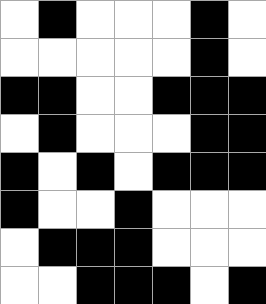[["white", "black", "white", "white", "white", "black", "white"], ["white", "white", "white", "white", "white", "black", "white"], ["black", "black", "white", "white", "black", "black", "black"], ["white", "black", "white", "white", "white", "black", "black"], ["black", "white", "black", "white", "black", "black", "black"], ["black", "white", "white", "black", "white", "white", "white"], ["white", "black", "black", "black", "white", "white", "white"], ["white", "white", "black", "black", "black", "white", "black"]]